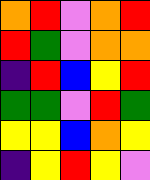[["orange", "red", "violet", "orange", "red"], ["red", "green", "violet", "orange", "orange"], ["indigo", "red", "blue", "yellow", "red"], ["green", "green", "violet", "red", "green"], ["yellow", "yellow", "blue", "orange", "yellow"], ["indigo", "yellow", "red", "yellow", "violet"]]